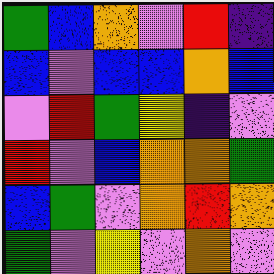[["green", "blue", "orange", "violet", "red", "indigo"], ["blue", "violet", "blue", "blue", "orange", "blue"], ["violet", "red", "green", "yellow", "indigo", "violet"], ["red", "violet", "blue", "orange", "orange", "green"], ["blue", "green", "violet", "orange", "red", "orange"], ["green", "violet", "yellow", "violet", "orange", "violet"]]